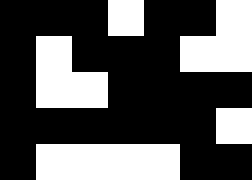[["black", "black", "black", "white", "black", "black", "white"], ["black", "white", "black", "black", "black", "white", "white"], ["black", "white", "white", "black", "black", "black", "black"], ["black", "black", "black", "black", "black", "black", "white"], ["black", "white", "white", "white", "white", "black", "black"]]